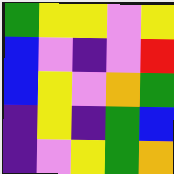[["green", "yellow", "yellow", "violet", "yellow"], ["blue", "violet", "indigo", "violet", "red"], ["blue", "yellow", "violet", "orange", "green"], ["indigo", "yellow", "indigo", "green", "blue"], ["indigo", "violet", "yellow", "green", "orange"]]